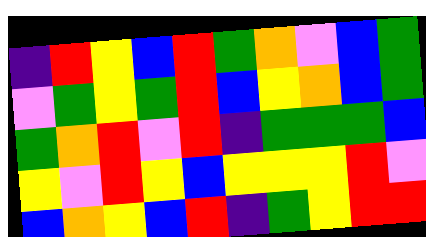[["indigo", "red", "yellow", "blue", "red", "green", "orange", "violet", "blue", "green"], ["violet", "green", "yellow", "green", "red", "blue", "yellow", "orange", "blue", "green"], ["green", "orange", "red", "violet", "red", "indigo", "green", "green", "green", "blue"], ["yellow", "violet", "red", "yellow", "blue", "yellow", "yellow", "yellow", "red", "violet"], ["blue", "orange", "yellow", "blue", "red", "indigo", "green", "yellow", "red", "red"]]